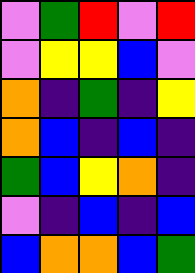[["violet", "green", "red", "violet", "red"], ["violet", "yellow", "yellow", "blue", "violet"], ["orange", "indigo", "green", "indigo", "yellow"], ["orange", "blue", "indigo", "blue", "indigo"], ["green", "blue", "yellow", "orange", "indigo"], ["violet", "indigo", "blue", "indigo", "blue"], ["blue", "orange", "orange", "blue", "green"]]